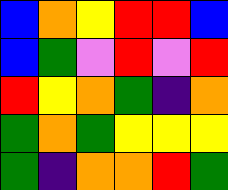[["blue", "orange", "yellow", "red", "red", "blue"], ["blue", "green", "violet", "red", "violet", "red"], ["red", "yellow", "orange", "green", "indigo", "orange"], ["green", "orange", "green", "yellow", "yellow", "yellow"], ["green", "indigo", "orange", "orange", "red", "green"]]